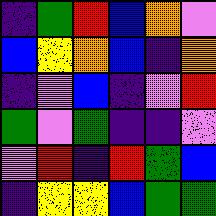[["indigo", "green", "red", "blue", "orange", "violet"], ["blue", "yellow", "orange", "blue", "indigo", "orange"], ["indigo", "violet", "blue", "indigo", "violet", "red"], ["green", "violet", "green", "indigo", "indigo", "violet"], ["violet", "red", "indigo", "red", "green", "blue"], ["indigo", "yellow", "yellow", "blue", "green", "green"]]